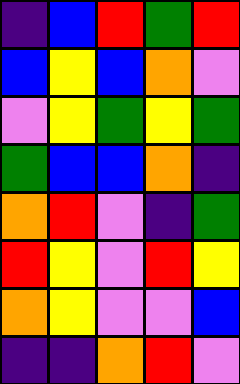[["indigo", "blue", "red", "green", "red"], ["blue", "yellow", "blue", "orange", "violet"], ["violet", "yellow", "green", "yellow", "green"], ["green", "blue", "blue", "orange", "indigo"], ["orange", "red", "violet", "indigo", "green"], ["red", "yellow", "violet", "red", "yellow"], ["orange", "yellow", "violet", "violet", "blue"], ["indigo", "indigo", "orange", "red", "violet"]]